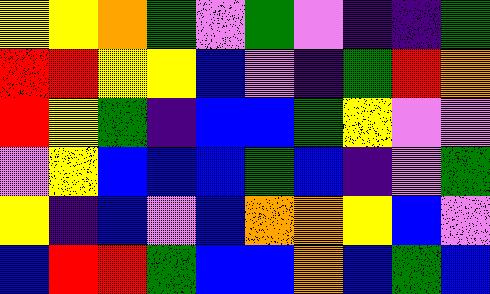[["yellow", "yellow", "orange", "green", "violet", "green", "violet", "indigo", "indigo", "green"], ["red", "red", "yellow", "yellow", "blue", "violet", "indigo", "green", "red", "orange"], ["red", "yellow", "green", "indigo", "blue", "blue", "green", "yellow", "violet", "violet"], ["violet", "yellow", "blue", "blue", "blue", "green", "blue", "indigo", "violet", "green"], ["yellow", "indigo", "blue", "violet", "blue", "orange", "orange", "yellow", "blue", "violet"], ["blue", "red", "red", "green", "blue", "blue", "orange", "blue", "green", "blue"]]